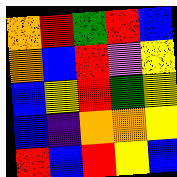[["orange", "red", "green", "red", "blue"], ["orange", "blue", "red", "violet", "yellow"], ["blue", "yellow", "red", "green", "yellow"], ["blue", "indigo", "orange", "orange", "yellow"], ["red", "blue", "red", "yellow", "blue"]]